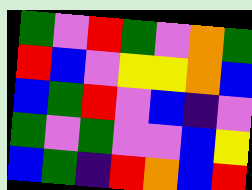[["green", "violet", "red", "green", "violet", "orange", "green"], ["red", "blue", "violet", "yellow", "yellow", "orange", "blue"], ["blue", "green", "red", "violet", "blue", "indigo", "violet"], ["green", "violet", "green", "violet", "violet", "blue", "yellow"], ["blue", "green", "indigo", "red", "orange", "blue", "red"]]